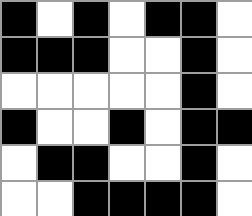[["black", "white", "black", "white", "black", "black", "white"], ["black", "black", "black", "white", "white", "black", "white"], ["white", "white", "white", "white", "white", "black", "white"], ["black", "white", "white", "black", "white", "black", "black"], ["white", "black", "black", "white", "white", "black", "white"], ["white", "white", "black", "black", "black", "black", "white"]]